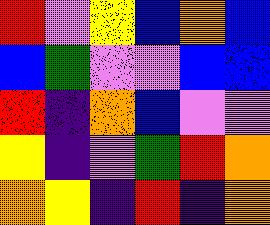[["red", "violet", "yellow", "blue", "orange", "blue"], ["blue", "green", "violet", "violet", "blue", "blue"], ["red", "indigo", "orange", "blue", "violet", "violet"], ["yellow", "indigo", "violet", "green", "red", "orange"], ["orange", "yellow", "indigo", "red", "indigo", "orange"]]